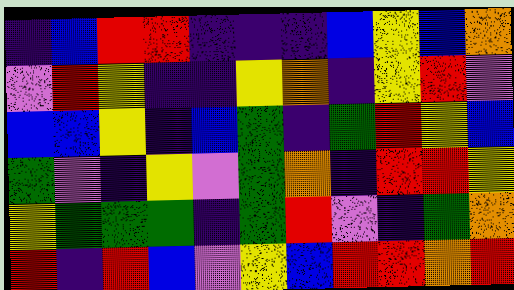[["indigo", "blue", "red", "red", "indigo", "indigo", "indigo", "blue", "yellow", "blue", "orange"], ["violet", "red", "yellow", "indigo", "indigo", "yellow", "orange", "indigo", "yellow", "red", "violet"], ["blue", "blue", "yellow", "indigo", "blue", "green", "indigo", "green", "red", "yellow", "blue"], ["green", "violet", "indigo", "yellow", "violet", "green", "orange", "indigo", "red", "red", "yellow"], ["yellow", "green", "green", "green", "indigo", "green", "red", "violet", "indigo", "green", "orange"], ["red", "indigo", "red", "blue", "violet", "yellow", "blue", "red", "red", "orange", "red"]]